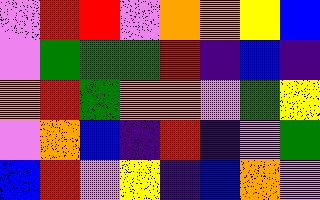[["violet", "red", "red", "violet", "orange", "orange", "yellow", "blue"], ["violet", "green", "green", "green", "red", "indigo", "blue", "indigo"], ["orange", "red", "green", "orange", "orange", "violet", "green", "yellow"], ["violet", "orange", "blue", "indigo", "red", "indigo", "violet", "green"], ["blue", "red", "violet", "yellow", "indigo", "blue", "orange", "violet"]]